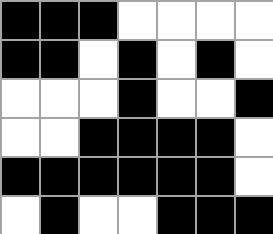[["black", "black", "black", "white", "white", "white", "white"], ["black", "black", "white", "black", "white", "black", "white"], ["white", "white", "white", "black", "white", "white", "black"], ["white", "white", "black", "black", "black", "black", "white"], ["black", "black", "black", "black", "black", "black", "white"], ["white", "black", "white", "white", "black", "black", "black"]]